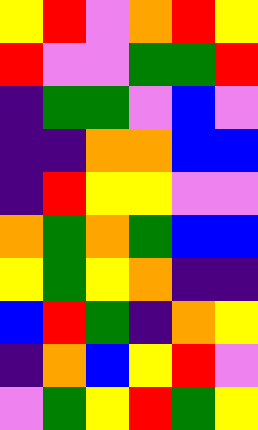[["yellow", "red", "violet", "orange", "red", "yellow"], ["red", "violet", "violet", "green", "green", "red"], ["indigo", "green", "green", "violet", "blue", "violet"], ["indigo", "indigo", "orange", "orange", "blue", "blue"], ["indigo", "red", "yellow", "yellow", "violet", "violet"], ["orange", "green", "orange", "green", "blue", "blue"], ["yellow", "green", "yellow", "orange", "indigo", "indigo"], ["blue", "red", "green", "indigo", "orange", "yellow"], ["indigo", "orange", "blue", "yellow", "red", "violet"], ["violet", "green", "yellow", "red", "green", "yellow"]]